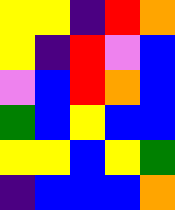[["yellow", "yellow", "indigo", "red", "orange"], ["yellow", "indigo", "red", "violet", "blue"], ["violet", "blue", "red", "orange", "blue"], ["green", "blue", "yellow", "blue", "blue"], ["yellow", "yellow", "blue", "yellow", "green"], ["indigo", "blue", "blue", "blue", "orange"]]